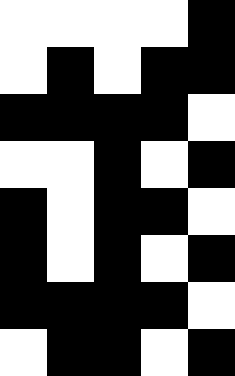[["white", "white", "white", "white", "black"], ["white", "black", "white", "black", "black"], ["black", "black", "black", "black", "white"], ["white", "white", "black", "white", "black"], ["black", "white", "black", "black", "white"], ["black", "white", "black", "white", "black"], ["black", "black", "black", "black", "white"], ["white", "black", "black", "white", "black"]]